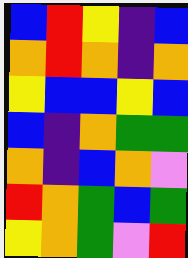[["blue", "red", "yellow", "indigo", "blue"], ["orange", "red", "orange", "indigo", "orange"], ["yellow", "blue", "blue", "yellow", "blue"], ["blue", "indigo", "orange", "green", "green"], ["orange", "indigo", "blue", "orange", "violet"], ["red", "orange", "green", "blue", "green"], ["yellow", "orange", "green", "violet", "red"]]